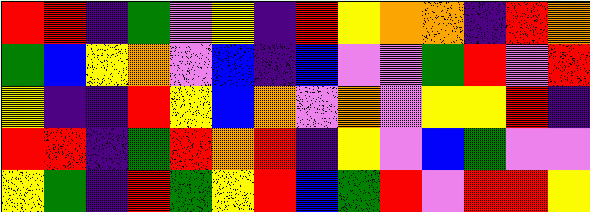[["red", "red", "indigo", "green", "violet", "yellow", "indigo", "red", "yellow", "orange", "orange", "indigo", "red", "orange"], ["green", "blue", "yellow", "orange", "violet", "blue", "indigo", "blue", "violet", "violet", "green", "red", "violet", "red"], ["yellow", "indigo", "indigo", "red", "yellow", "blue", "orange", "violet", "orange", "violet", "yellow", "yellow", "red", "indigo"], ["red", "red", "indigo", "green", "red", "orange", "red", "indigo", "yellow", "violet", "blue", "green", "violet", "violet"], ["yellow", "green", "indigo", "red", "green", "yellow", "red", "blue", "green", "red", "violet", "red", "red", "yellow"]]